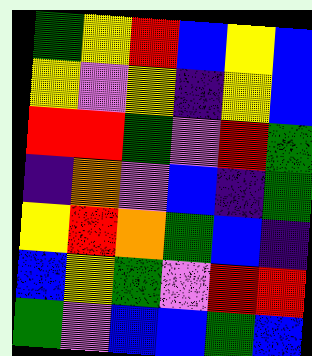[["green", "yellow", "red", "blue", "yellow", "blue"], ["yellow", "violet", "yellow", "indigo", "yellow", "blue"], ["red", "red", "green", "violet", "red", "green"], ["indigo", "orange", "violet", "blue", "indigo", "green"], ["yellow", "red", "orange", "green", "blue", "indigo"], ["blue", "yellow", "green", "violet", "red", "red"], ["green", "violet", "blue", "blue", "green", "blue"]]